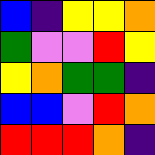[["blue", "indigo", "yellow", "yellow", "orange"], ["green", "violet", "violet", "red", "yellow"], ["yellow", "orange", "green", "green", "indigo"], ["blue", "blue", "violet", "red", "orange"], ["red", "red", "red", "orange", "indigo"]]